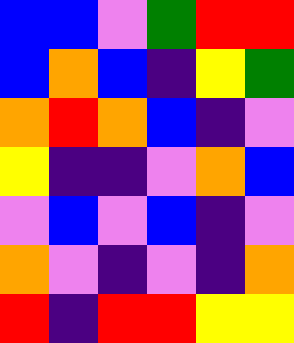[["blue", "blue", "violet", "green", "red", "red"], ["blue", "orange", "blue", "indigo", "yellow", "green"], ["orange", "red", "orange", "blue", "indigo", "violet"], ["yellow", "indigo", "indigo", "violet", "orange", "blue"], ["violet", "blue", "violet", "blue", "indigo", "violet"], ["orange", "violet", "indigo", "violet", "indigo", "orange"], ["red", "indigo", "red", "red", "yellow", "yellow"]]